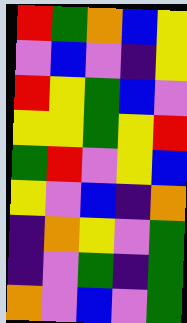[["red", "green", "orange", "blue", "yellow"], ["violet", "blue", "violet", "indigo", "yellow"], ["red", "yellow", "green", "blue", "violet"], ["yellow", "yellow", "green", "yellow", "red"], ["green", "red", "violet", "yellow", "blue"], ["yellow", "violet", "blue", "indigo", "orange"], ["indigo", "orange", "yellow", "violet", "green"], ["indigo", "violet", "green", "indigo", "green"], ["orange", "violet", "blue", "violet", "green"]]